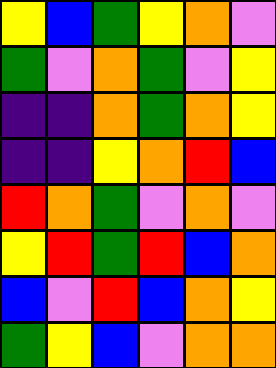[["yellow", "blue", "green", "yellow", "orange", "violet"], ["green", "violet", "orange", "green", "violet", "yellow"], ["indigo", "indigo", "orange", "green", "orange", "yellow"], ["indigo", "indigo", "yellow", "orange", "red", "blue"], ["red", "orange", "green", "violet", "orange", "violet"], ["yellow", "red", "green", "red", "blue", "orange"], ["blue", "violet", "red", "blue", "orange", "yellow"], ["green", "yellow", "blue", "violet", "orange", "orange"]]